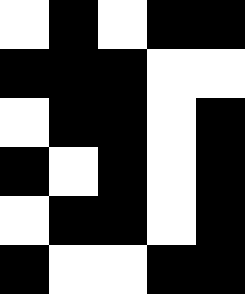[["white", "black", "white", "black", "black"], ["black", "black", "black", "white", "white"], ["white", "black", "black", "white", "black"], ["black", "white", "black", "white", "black"], ["white", "black", "black", "white", "black"], ["black", "white", "white", "black", "black"]]